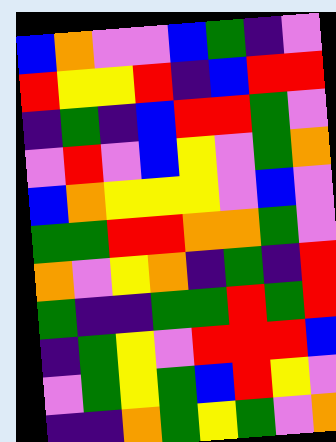[["blue", "orange", "violet", "violet", "blue", "green", "indigo", "violet"], ["red", "yellow", "yellow", "red", "indigo", "blue", "red", "red"], ["indigo", "green", "indigo", "blue", "red", "red", "green", "violet"], ["violet", "red", "violet", "blue", "yellow", "violet", "green", "orange"], ["blue", "orange", "yellow", "yellow", "yellow", "violet", "blue", "violet"], ["green", "green", "red", "red", "orange", "orange", "green", "violet"], ["orange", "violet", "yellow", "orange", "indigo", "green", "indigo", "red"], ["green", "indigo", "indigo", "green", "green", "red", "green", "red"], ["indigo", "green", "yellow", "violet", "red", "red", "red", "blue"], ["violet", "green", "yellow", "green", "blue", "red", "yellow", "violet"], ["indigo", "indigo", "orange", "green", "yellow", "green", "violet", "orange"]]